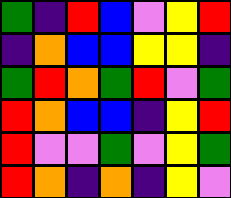[["green", "indigo", "red", "blue", "violet", "yellow", "red"], ["indigo", "orange", "blue", "blue", "yellow", "yellow", "indigo"], ["green", "red", "orange", "green", "red", "violet", "green"], ["red", "orange", "blue", "blue", "indigo", "yellow", "red"], ["red", "violet", "violet", "green", "violet", "yellow", "green"], ["red", "orange", "indigo", "orange", "indigo", "yellow", "violet"]]